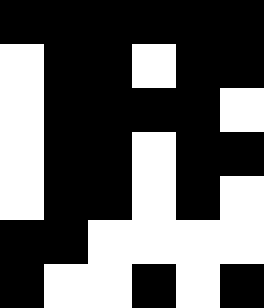[["black", "black", "black", "black", "black", "black"], ["white", "black", "black", "white", "black", "black"], ["white", "black", "black", "black", "black", "white"], ["white", "black", "black", "white", "black", "black"], ["white", "black", "black", "white", "black", "white"], ["black", "black", "white", "white", "white", "white"], ["black", "white", "white", "black", "white", "black"]]